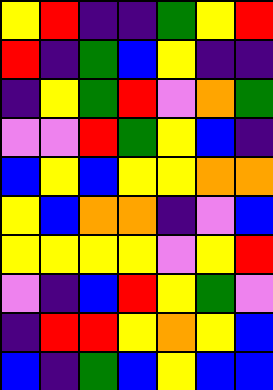[["yellow", "red", "indigo", "indigo", "green", "yellow", "red"], ["red", "indigo", "green", "blue", "yellow", "indigo", "indigo"], ["indigo", "yellow", "green", "red", "violet", "orange", "green"], ["violet", "violet", "red", "green", "yellow", "blue", "indigo"], ["blue", "yellow", "blue", "yellow", "yellow", "orange", "orange"], ["yellow", "blue", "orange", "orange", "indigo", "violet", "blue"], ["yellow", "yellow", "yellow", "yellow", "violet", "yellow", "red"], ["violet", "indigo", "blue", "red", "yellow", "green", "violet"], ["indigo", "red", "red", "yellow", "orange", "yellow", "blue"], ["blue", "indigo", "green", "blue", "yellow", "blue", "blue"]]